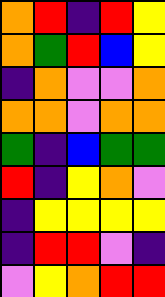[["orange", "red", "indigo", "red", "yellow"], ["orange", "green", "red", "blue", "yellow"], ["indigo", "orange", "violet", "violet", "orange"], ["orange", "orange", "violet", "orange", "orange"], ["green", "indigo", "blue", "green", "green"], ["red", "indigo", "yellow", "orange", "violet"], ["indigo", "yellow", "yellow", "yellow", "yellow"], ["indigo", "red", "red", "violet", "indigo"], ["violet", "yellow", "orange", "red", "red"]]